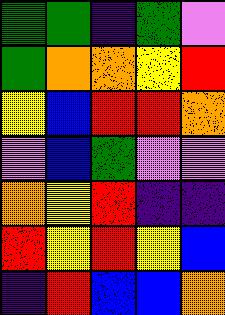[["green", "green", "indigo", "green", "violet"], ["green", "orange", "orange", "yellow", "red"], ["yellow", "blue", "red", "red", "orange"], ["violet", "blue", "green", "violet", "violet"], ["orange", "yellow", "red", "indigo", "indigo"], ["red", "yellow", "red", "yellow", "blue"], ["indigo", "red", "blue", "blue", "orange"]]